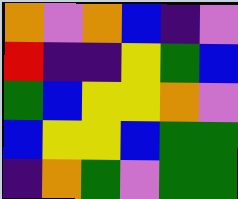[["orange", "violet", "orange", "blue", "indigo", "violet"], ["red", "indigo", "indigo", "yellow", "green", "blue"], ["green", "blue", "yellow", "yellow", "orange", "violet"], ["blue", "yellow", "yellow", "blue", "green", "green"], ["indigo", "orange", "green", "violet", "green", "green"]]